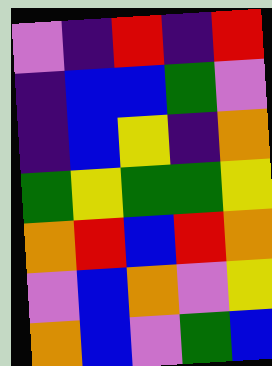[["violet", "indigo", "red", "indigo", "red"], ["indigo", "blue", "blue", "green", "violet"], ["indigo", "blue", "yellow", "indigo", "orange"], ["green", "yellow", "green", "green", "yellow"], ["orange", "red", "blue", "red", "orange"], ["violet", "blue", "orange", "violet", "yellow"], ["orange", "blue", "violet", "green", "blue"]]